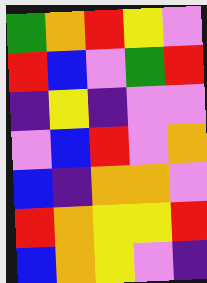[["green", "orange", "red", "yellow", "violet"], ["red", "blue", "violet", "green", "red"], ["indigo", "yellow", "indigo", "violet", "violet"], ["violet", "blue", "red", "violet", "orange"], ["blue", "indigo", "orange", "orange", "violet"], ["red", "orange", "yellow", "yellow", "red"], ["blue", "orange", "yellow", "violet", "indigo"]]